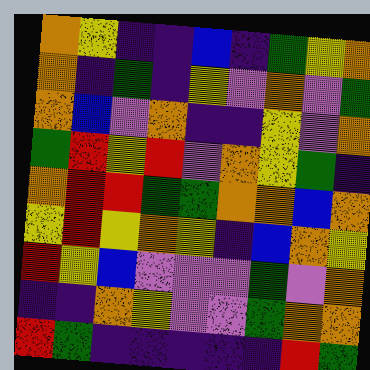[["orange", "yellow", "indigo", "indigo", "blue", "indigo", "green", "yellow", "orange"], ["orange", "indigo", "green", "indigo", "yellow", "violet", "orange", "violet", "green"], ["orange", "blue", "violet", "orange", "indigo", "indigo", "yellow", "violet", "orange"], ["green", "red", "yellow", "red", "violet", "orange", "yellow", "green", "indigo"], ["orange", "red", "red", "green", "green", "orange", "orange", "blue", "orange"], ["yellow", "red", "yellow", "orange", "yellow", "indigo", "blue", "orange", "yellow"], ["red", "yellow", "blue", "violet", "violet", "violet", "green", "violet", "orange"], ["indigo", "indigo", "orange", "yellow", "violet", "violet", "green", "orange", "orange"], ["red", "green", "indigo", "indigo", "indigo", "indigo", "indigo", "red", "green"]]